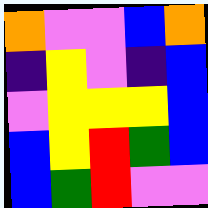[["orange", "violet", "violet", "blue", "orange"], ["indigo", "yellow", "violet", "indigo", "blue"], ["violet", "yellow", "yellow", "yellow", "blue"], ["blue", "yellow", "red", "green", "blue"], ["blue", "green", "red", "violet", "violet"]]